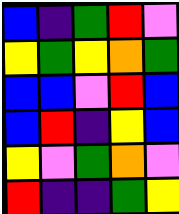[["blue", "indigo", "green", "red", "violet"], ["yellow", "green", "yellow", "orange", "green"], ["blue", "blue", "violet", "red", "blue"], ["blue", "red", "indigo", "yellow", "blue"], ["yellow", "violet", "green", "orange", "violet"], ["red", "indigo", "indigo", "green", "yellow"]]